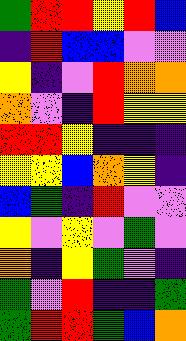[["green", "red", "red", "yellow", "red", "blue"], ["indigo", "red", "blue", "blue", "violet", "violet"], ["yellow", "indigo", "violet", "red", "orange", "orange"], ["orange", "violet", "indigo", "red", "yellow", "yellow"], ["red", "red", "yellow", "indigo", "indigo", "indigo"], ["yellow", "yellow", "blue", "orange", "yellow", "indigo"], ["blue", "green", "indigo", "red", "violet", "violet"], ["yellow", "violet", "yellow", "violet", "green", "violet"], ["orange", "indigo", "yellow", "green", "violet", "indigo"], ["green", "violet", "red", "indigo", "indigo", "green"], ["green", "red", "red", "green", "blue", "orange"]]